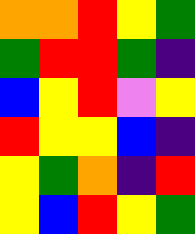[["orange", "orange", "red", "yellow", "green"], ["green", "red", "red", "green", "indigo"], ["blue", "yellow", "red", "violet", "yellow"], ["red", "yellow", "yellow", "blue", "indigo"], ["yellow", "green", "orange", "indigo", "red"], ["yellow", "blue", "red", "yellow", "green"]]